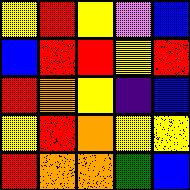[["yellow", "red", "yellow", "violet", "blue"], ["blue", "red", "red", "yellow", "red"], ["red", "orange", "yellow", "indigo", "blue"], ["yellow", "red", "orange", "yellow", "yellow"], ["red", "orange", "orange", "green", "blue"]]